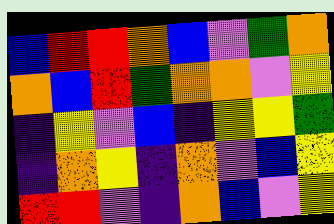[["blue", "red", "red", "orange", "blue", "violet", "green", "orange"], ["orange", "blue", "red", "green", "orange", "orange", "violet", "yellow"], ["indigo", "yellow", "violet", "blue", "indigo", "yellow", "yellow", "green"], ["indigo", "orange", "yellow", "indigo", "orange", "violet", "blue", "yellow"], ["red", "red", "violet", "indigo", "orange", "blue", "violet", "yellow"]]